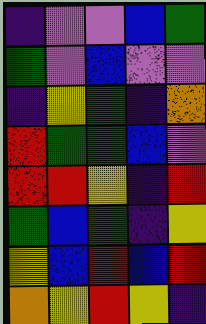[["indigo", "violet", "violet", "blue", "green"], ["green", "violet", "blue", "violet", "violet"], ["indigo", "yellow", "green", "indigo", "orange"], ["red", "green", "green", "blue", "violet"], ["red", "red", "yellow", "indigo", "red"], ["green", "blue", "green", "indigo", "yellow"], ["yellow", "blue", "red", "blue", "red"], ["orange", "yellow", "red", "yellow", "indigo"]]